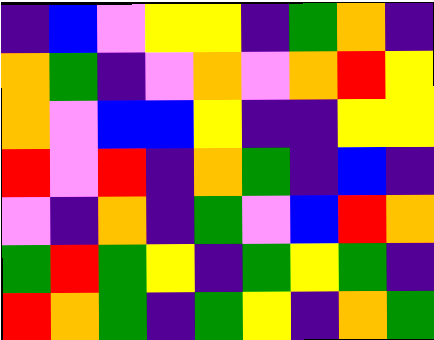[["indigo", "blue", "violet", "yellow", "yellow", "indigo", "green", "orange", "indigo"], ["orange", "green", "indigo", "violet", "orange", "violet", "orange", "red", "yellow"], ["orange", "violet", "blue", "blue", "yellow", "indigo", "indigo", "yellow", "yellow"], ["red", "violet", "red", "indigo", "orange", "green", "indigo", "blue", "indigo"], ["violet", "indigo", "orange", "indigo", "green", "violet", "blue", "red", "orange"], ["green", "red", "green", "yellow", "indigo", "green", "yellow", "green", "indigo"], ["red", "orange", "green", "indigo", "green", "yellow", "indigo", "orange", "green"]]